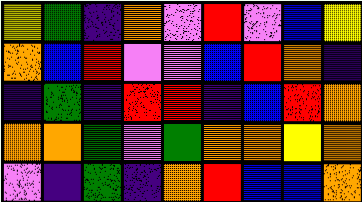[["yellow", "green", "indigo", "orange", "violet", "red", "violet", "blue", "yellow"], ["orange", "blue", "red", "violet", "violet", "blue", "red", "orange", "indigo"], ["indigo", "green", "indigo", "red", "red", "indigo", "blue", "red", "orange"], ["orange", "orange", "green", "violet", "green", "orange", "orange", "yellow", "orange"], ["violet", "indigo", "green", "indigo", "orange", "red", "blue", "blue", "orange"]]